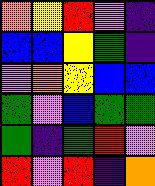[["orange", "yellow", "red", "violet", "indigo"], ["blue", "blue", "yellow", "green", "indigo"], ["violet", "orange", "yellow", "blue", "blue"], ["green", "violet", "blue", "green", "green"], ["green", "indigo", "green", "red", "violet"], ["red", "violet", "red", "indigo", "orange"]]